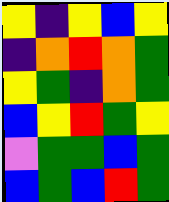[["yellow", "indigo", "yellow", "blue", "yellow"], ["indigo", "orange", "red", "orange", "green"], ["yellow", "green", "indigo", "orange", "green"], ["blue", "yellow", "red", "green", "yellow"], ["violet", "green", "green", "blue", "green"], ["blue", "green", "blue", "red", "green"]]